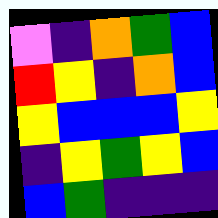[["violet", "indigo", "orange", "green", "blue"], ["red", "yellow", "indigo", "orange", "blue"], ["yellow", "blue", "blue", "blue", "yellow"], ["indigo", "yellow", "green", "yellow", "blue"], ["blue", "green", "indigo", "indigo", "indigo"]]